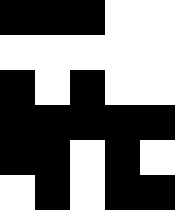[["black", "black", "black", "white", "white"], ["white", "white", "white", "white", "white"], ["black", "white", "black", "white", "white"], ["black", "black", "black", "black", "black"], ["black", "black", "white", "black", "white"], ["white", "black", "white", "black", "black"]]